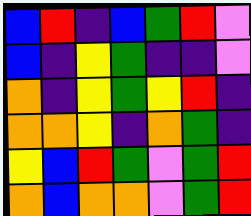[["blue", "red", "indigo", "blue", "green", "red", "violet"], ["blue", "indigo", "yellow", "green", "indigo", "indigo", "violet"], ["orange", "indigo", "yellow", "green", "yellow", "red", "indigo"], ["orange", "orange", "yellow", "indigo", "orange", "green", "indigo"], ["yellow", "blue", "red", "green", "violet", "green", "red"], ["orange", "blue", "orange", "orange", "violet", "green", "red"]]